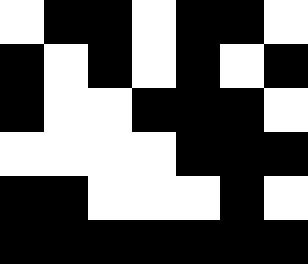[["white", "black", "black", "white", "black", "black", "white"], ["black", "white", "black", "white", "black", "white", "black"], ["black", "white", "white", "black", "black", "black", "white"], ["white", "white", "white", "white", "black", "black", "black"], ["black", "black", "white", "white", "white", "black", "white"], ["black", "black", "black", "black", "black", "black", "black"]]